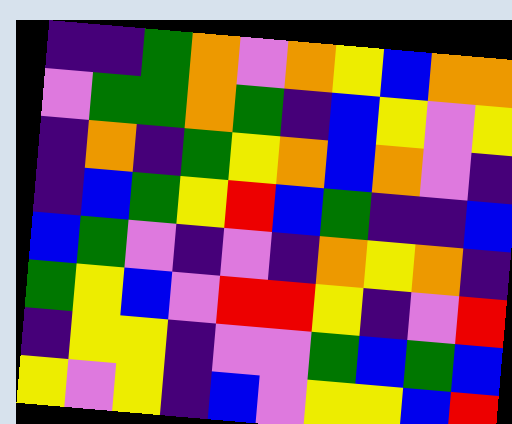[["indigo", "indigo", "green", "orange", "violet", "orange", "yellow", "blue", "orange", "orange"], ["violet", "green", "green", "orange", "green", "indigo", "blue", "yellow", "violet", "yellow"], ["indigo", "orange", "indigo", "green", "yellow", "orange", "blue", "orange", "violet", "indigo"], ["indigo", "blue", "green", "yellow", "red", "blue", "green", "indigo", "indigo", "blue"], ["blue", "green", "violet", "indigo", "violet", "indigo", "orange", "yellow", "orange", "indigo"], ["green", "yellow", "blue", "violet", "red", "red", "yellow", "indigo", "violet", "red"], ["indigo", "yellow", "yellow", "indigo", "violet", "violet", "green", "blue", "green", "blue"], ["yellow", "violet", "yellow", "indigo", "blue", "violet", "yellow", "yellow", "blue", "red"]]